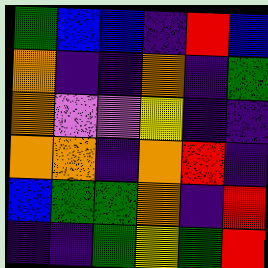[["green", "blue", "blue", "indigo", "red", "blue"], ["orange", "indigo", "indigo", "orange", "indigo", "green"], ["orange", "violet", "violet", "yellow", "indigo", "indigo"], ["orange", "orange", "indigo", "orange", "red", "indigo"], ["blue", "green", "green", "orange", "indigo", "red"], ["indigo", "indigo", "green", "yellow", "green", "red"]]